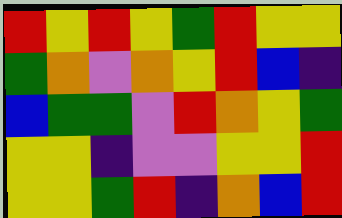[["red", "yellow", "red", "yellow", "green", "red", "yellow", "yellow"], ["green", "orange", "violet", "orange", "yellow", "red", "blue", "indigo"], ["blue", "green", "green", "violet", "red", "orange", "yellow", "green"], ["yellow", "yellow", "indigo", "violet", "violet", "yellow", "yellow", "red"], ["yellow", "yellow", "green", "red", "indigo", "orange", "blue", "red"]]